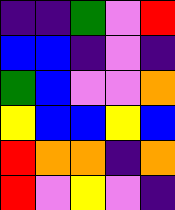[["indigo", "indigo", "green", "violet", "red"], ["blue", "blue", "indigo", "violet", "indigo"], ["green", "blue", "violet", "violet", "orange"], ["yellow", "blue", "blue", "yellow", "blue"], ["red", "orange", "orange", "indigo", "orange"], ["red", "violet", "yellow", "violet", "indigo"]]